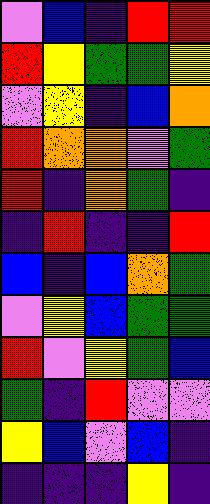[["violet", "blue", "indigo", "red", "red"], ["red", "yellow", "green", "green", "yellow"], ["violet", "yellow", "indigo", "blue", "orange"], ["red", "orange", "orange", "violet", "green"], ["red", "indigo", "orange", "green", "indigo"], ["indigo", "red", "indigo", "indigo", "red"], ["blue", "indigo", "blue", "orange", "green"], ["violet", "yellow", "blue", "green", "green"], ["red", "violet", "yellow", "green", "blue"], ["green", "indigo", "red", "violet", "violet"], ["yellow", "blue", "violet", "blue", "indigo"], ["indigo", "indigo", "indigo", "yellow", "indigo"]]